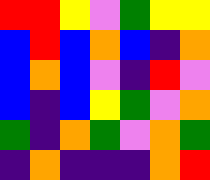[["red", "red", "yellow", "violet", "green", "yellow", "yellow"], ["blue", "red", "blue", "orange", "blue", "indigo", "orange"], ["blue", "orange", "blue", "violet", "indigo", "red", "violet"], ["blue", "indigo", "blue", "yellow", "green", "violet", "orange"], ["green", "indigo", "orange", "green", "violet", "orange", "green"], ["indigo", "orange", "indigo", "indigo", "indigo", "orange", "red"]]